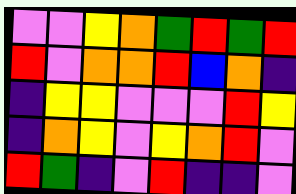[["violet", "violet", "yellow", "orange", "green", "red", "green", "red"], ["red", "violet", "orange", "orange", "red", "blue", "orange", "indigo"], ["indigo", "yellow", "yellow", "violet", "violet", "violet", "red", "yellow"], ["indigo", "orange", "yellow", "violet", "yellow", "orange", "red", "violet"], ["red", "green", "indigo", "violet", "red", "indigo", "indigo", "violet"]]